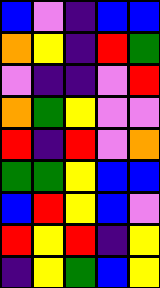[["blue", "violet", "indigo", "blue", "blue"], ["orange", "yellow", "indigo", "red", "green"], ["violet", "indigo", "indigo", "violet", "red"], ["orange", "green", "yellow", "violet", "violet"], ["red", "indigo", "red", "violet", "orange"], ["green", "green", "yellow", "blue", "blue"], ["blue", "red", "yellow", "blue", "violet"], ["red", "yellow", "red", "indigo", "yellow"], ["indigo", "yellow", "green", "blue", "yellow"]]